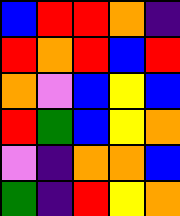[["blue", "red", "red", "orange", "indigo"], ["red", "orange", "red", "blue", "red"], ["orange", "violet", "blue", "yellow", "blue"], ["red", "green", "blue", "yellow", "orange"], ["violet", "indigo", "orange", "orange", "blue"], ["green", "indigo", "red", "yellow", "orange"]]